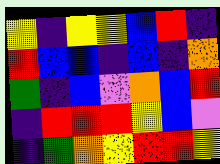[["yellow", "indigo", "yellow", "yellow", "blue", "red", "indigo"], ["red", "blue", "blue", "indigo", "blue", "indigo", "orange"], ["green", "indigo", "blue", "violet", "orange", "blue", "red"], ["indigo", "red", "red", "red", "yellow", "blue", "violet"], ["indigo", "green", "orange", "yellow", "red", "red", "yellow"]]